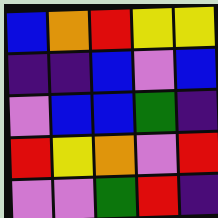[["blue", "orange", "red", "yellow", "yellow"], ["indigo", "indigo", "blue", "violet", "blue"], ["violet", "blue", "blue", "green", "indigo"], ["red", "yellow", "orange", "violet", "red"], ["violet", "violet", "green", "red", "indigo"]]